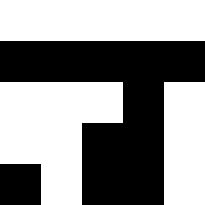[["white", "white", "white", "white", "white"], ["black", "black", "black", "black", "black"], ["white", "white", "white", "black", "white"], ["white", "white", "black", "black", "white"], ["black", "white", "black", "black", "white"]]